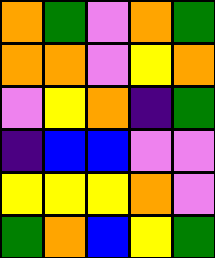[["orange", "green", "violet", "orange", "green"], ["orange", "orange", "violet", "yellow", "orange"], ["violet", "yellow", "orange", "indigo", "green"], ["indigo", "blue", "blue", "violet", "violet"], ["yellow", "yellow", "yellow", "orange", "violet"], ["green", "orange", "blue", "yellow", "green"]]